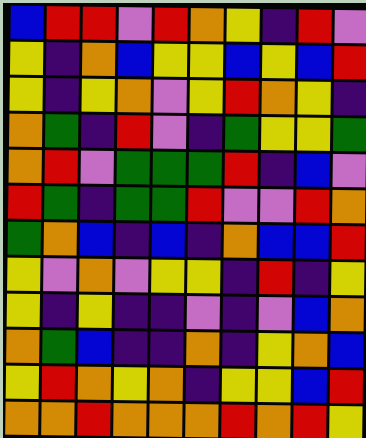[["blue", "red", "red", "violet", "red", "orange", "yellow", "indigo", "red", "violet"], ["yellow", "indigo", "orange", "blue", "yellow", "yellow", "blue", "yellow", "blue", "red"], ["yellow", "indigo", "yellow", "orange", "violet", "yellow", "red", "orange", "yellow", "indigo"], ["orange", "green", "indigo", "red", "violet", "indigo", "green", "yellow", "yellow", "green"], ["orange", "red", "violet", "green", "green", "green", "red", "indigo", "blue", "violet"], ["red", "green", "indigo", "green", "green", "red", "violet", "violet", "red", "orange"], ["green", "orange", "blue", "indigo", "blue", "indigo", "orange", "blue", "blue", "red"], ["yellow", "violet", "orange", "violet", "yellow", "yellow", "indigo", "red", "indigo", "yellow"], ["yellow", "indigo", "yellow", "indigo", "indigo", "violet", "indigo", "violet", "blue", "orange"], ["orange", "green", "blue", "indigo", "indigo", "orange", "indigo", "yellow", "orange", "blue"], ["yellow", "red", "orange", "yellow", "orange", "indigo", "yellow", "yellow", "blue", "red"], ["orange", "orange", "red", "orange", "orange", "orange", "red", "orange", "red", "yellow"]]